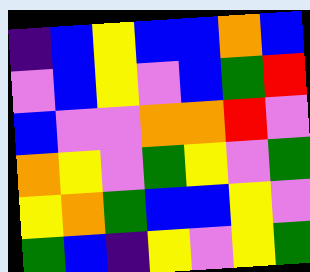[["indigo", "blue", "yellow", "blue", "blue", "orange", "blue"], ["violet", "blue", "yellow", "violet", "blue", "green", "red"], ["blue", "violet", "violet", "orange", "orange", "red", "violet"], ["orange", "yellow", "violet", "green", "yellow", "violet", "green"], ["yellow", "orange", "green", "blue", "blue", "yellow", "violet"], ["green", "blue", "indigo", "yellow", "violet", "yellow", "green"]]